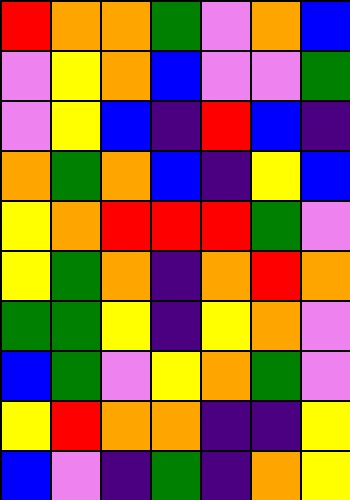[["red", "orange", "orange", "green", "violet", "orange", "blue"], ["violet", "yellow", "orange", "blue", "violet", "violet", "green"], ["violet", "yellow", "blue", "indigo", "red", "blue", "indigo"], ["orange", "green", "orange", "blue", "indigo", "yellow", "blue"], ["yellow", "orange", "red", "red", "red", "green", "violet"], ["yellow", "green", "orange", "indigo", "orange", "red", "orange"], ["green", "green", "yellow", "indigo", "yellow", "orange", "violet"], ["blue", "green", "violet", "yellow", "orange", "green", "violet"], ["yellow", "red", "orange", "orange", "indigo", "indigo", "yellow"], ["blue", "violet", "indigo", "green", "indigo", "orange", "yellow"]]